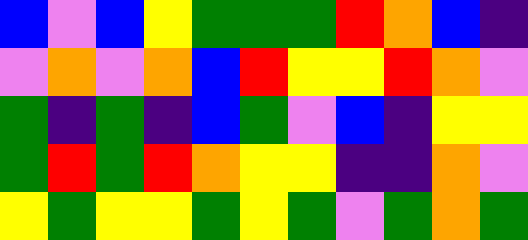[["blue", "violet", "blue", "yellow", "green", "green", "green", "red", "orange", "blue", "indigo"], ["violet", "orange", "violet", "orange", "blue", "red", "yellow", "yellow", "red", "orange", "violet"], ["green", "indigo", "green", "indigo", "blue", "green", "violet", "blue", "indigo", "yellow", "yellow"], ["green", "red", "green", "red", "orange", "yellow", "yellow", "indigo", "indigo", "orange", "violet"], ["yellow", "green", "yellow", "yellow", "green", "yellow", "green", "violet", "green", "orange", "green"]]